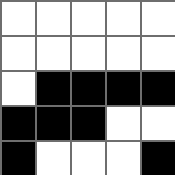[["white", "white", "white", "white", "white"], ["white", "white", "white", "white", "white"], ["white", "black", "black", "black", "black"], ["black", "black", "black", "white", "white"], ["black", "white", "white", "white", "black"]]